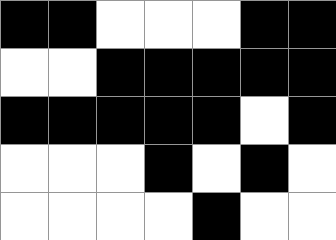[["black", "black", "white", "white", "white", "black", "black"], ["white", "white", "black", "black", "black", "black", "black"], ["black", "black", "black", "black", "black", "white", "black"], ["white", "white", "white", "black", "white", "black", "white"], ["white", "white", "white", "white", "black", "white", "white"]]